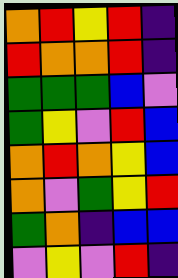[["orange", "red", "yellow", "red", "indigo"], ["red", "orange", "orange", "red", "indigo"], ["green", "green", "green", "blue", "violet"], ["green", "yellow", "violet", "red", "blue"], ["orange", "red", "orange", "yellow", "blue"], ["orange", "violet", "green", "yellow", "red"], ["green", "orange", "indigo", "blue", "blue"], ["violet", "yellow", "violet", "red", "indigo"]]